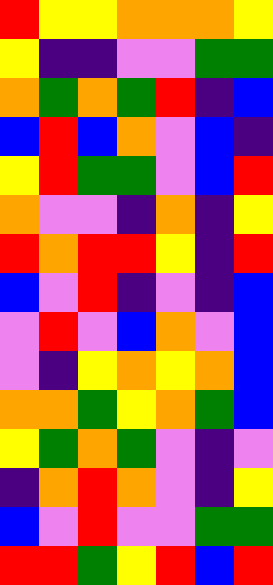[["red", "yellow", "yellow", "orange", "orange", "orange", "yellow"], ["yellow", "indigo", "indigo", "violet", "violet", "green", "green"], ["orange", "green", "orange", "green", "red", "indigo", "blue"], ["blue", "red", "blue", "orange", "violet", "blue", "indigo"], ["yellow", "red", "green", "green", "violet", "blue", "red"], ["orange", "violet", "violet", "indigo", "orange", "indigo", "yellow"], ["red", "orange", "red", "red", "yellow", "indigo", "red"], ["blue", "violet", "red", "indigo", "violet", "indigo", "blue"], ["violet", "red", "violet", "blue", "orange", "violet", "blue"], ["violet", "indigo", "yellow", "orange", "yellow", "orange", "blue"], ["orange", "orange", "green", "yellow", "orange", "green", "blue"], ["yellow", "green", "orange", "green", "violet", "indigo", "violet"], ["indigo", "orange", "red", "orange", "violet", "indigo", "yellow"], ["blue", "violet", "red", "violet", "violet", "green", "green"], ["red", "red", "green", "yellow", "red", "blue", "red"]]